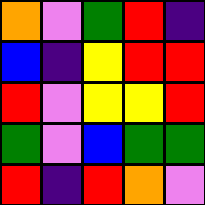[["orange", "violet", "green", "red", "indigo"], ["blue", "indigo", "yellow", "red", "red"], ["red", "violet", "yellow", "yellow", "red"], ["green", "violet", "blue", "green", "green"], ["red", "indigo", "red", "orange", "violet"]]